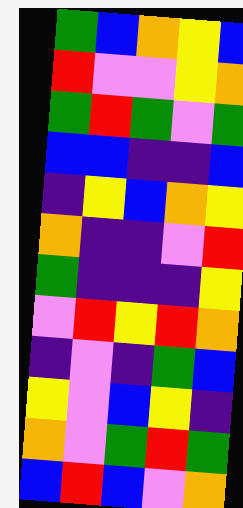[["green", "blue", "orange", "yellow", "blue"], ["red", "violet", "violet", "yellow", "orange"], ["green", "red", "green", "violet", "green"], ["blue", "blue", "indigo", "indigo", "blue"], ["indigo", "yellow", "blue", "orange", "yellow"], ["orange", "indigo", "indigo", "violet", "red"], ["green", "indigo", "indigo", "indigo", "yellow"], ["violet", "red", "yellow", "red", "orange"], ["indigo", "violet", "indigo", "green", "blue"], ["yellow", "violet", "blue", "yellow", "indigo"], ["orange", "violet", "green", "red", "green"], ["blue", "red", "blue", "violet", "orange"]]